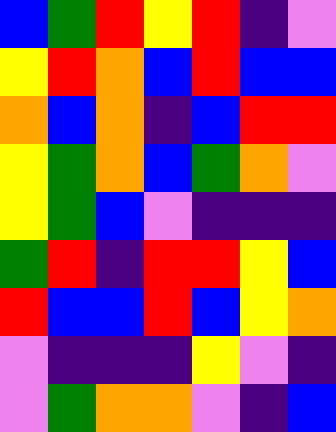[["blue", "green", "red", "yellow", "red", "indigo", "violet"], ["yellow", "red", "orange", "blue", "red", "blue", "blue"], ["orange", "blue", "orange", "indigo", "blue", "red", "red"], ["yellow", "green", "orange", "blue", "green", "orange", "violet"], ["yellow", "green", "blue", "violet", "indigo", "indigo", "indigo"], ["green", "red", "indigo", "red", "red", "yellow", "blue"], ["red", "blue", "blue", "red", "blue", "yellow", "orange"], ["violet", "indigo", "indigo", "indigo", "yellow", "violet", "indigo"], ["violet", "green", "orange", "orange", "violet", "indigo", "blue"]]